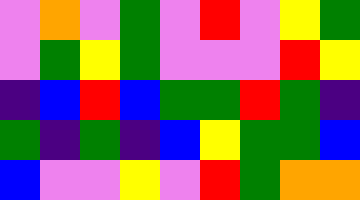[["violet", "orange", "violet", "green", "violet", "red", "violet", "yellow", "green"], ["violet", "green", "yellow", "green", "violet", "violet", "violet", "red", "yellow"], ["indigo", "blue", "red", "blue", "green", "green", "red", "green", "indigo"], ["green", "indigo", "green", "indigo", "blue", "yellow", "green", "green", "blue"], ["blue", "violet", "violet", "yellow", "violet", "red", "green", "orange", "orange"]]